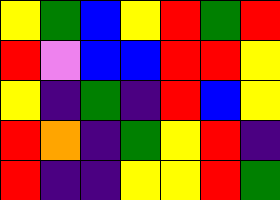[["yellow", "green", "blue", "yellow", "red", "green", "red"], ["red", "violet", "blue", "blue", "red", "red", "yellow"], ["yellow", "indigo", "green", "indigo", "red", "blue", "yellow"], ["red", "orange", "indigo", "green", "yellow", "red", "indigo"], ["red", "indigo", "indigo", "yellow", "yellow", "red", "green"]]